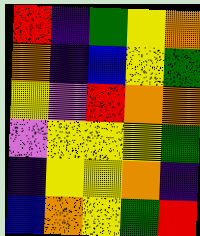[["red", "indigo", "green", "yellow", "orange"], ["orange", "indigo", "blue", "yellow", "green"], ["yellow", "violet", "red", "orange", "orange"], ["violet", "yellow", "yellow", "yellow", "green"], ["indigo", "yellow", "yellow", "orange", "indigo"], ["blue", "orange", "yellow", "green", "red"]]